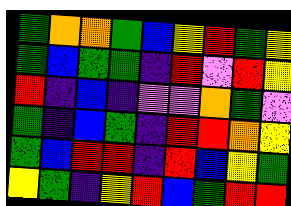[["green", "orange", "orange", "green", "blue", "yellow", "red", "green", "yellow"], ["green", "blue", "green", "green", "indigo", "red", "violet", "red", "yellow"], ["red", "indigo", "blue", "indigo", "violet", "violet", "orange", "green", "violet"], ["green", "indigo", "blue", "green", "indigo", "red", "red", "orange", "yellow"], ["green", "blue", "red", "red", "indigo", "red", "blue", "yellow", "green"], ["yellow", "green", "indigo", "yellow", "red", "blue", "green", "red", "red"]]